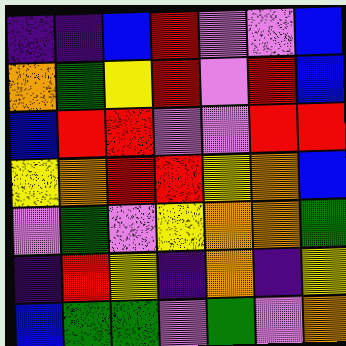[["indigo", "indigo", "blue", "red", "violet", "violet", "blue"], ["orange", "green", "yellow", "red", "violet", "red", "blue"], ["blue", "red", "red", "violet", "violet", "red", "red"], ["yellow", "orange", "red", "red", "yellow", "orange", "blue"], ["violet", "green", "violet", "yellow", "orange", "orange", "green"], ["indigo", "red", "yellow", "indigo", "orange", "indigo", "yellow"], ["blue", "green", "green", "violet", "green", "violet", "orange"]]